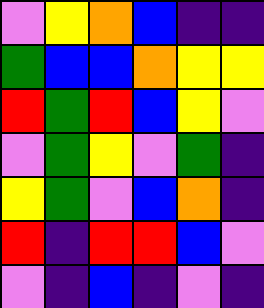[["violet", "yellow", "orange", "blue", "indigo", "indigo"], ["green", "blue", "blue", "orange", "yellow", "yellow"], ["red", "green", "red", "blue", "yellow", "violet"], ["violet", "green", "yellow", "violet", "green", "indigo"], ["yellow", "green", "violet", "blue", "orange", "indigo"], ["red", "indigo", "red", "red", "blue", "violet"], ["violet", "indigo", "blue", "indigo", "violet", "indigo"]]